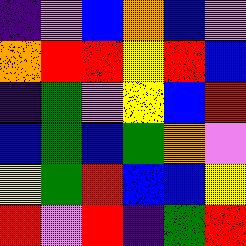[["indigo", "violet", "blue", "orange", "blue", "violet"], ["orange", "red", "red", "yellow", "red", "blue"], ["indigo", "green", "violet", "yellow", "blue", "red"], ["blue", "green", "blue", "green", "orange", "violet"], ["yellow", "green", "red", "blue", "blue", "yellow"], ["red", "violet", "red", "indigo", "green", "red"]]